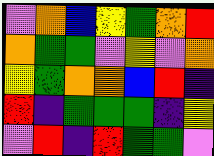[["violet", "orange", "blue", "yellow", "green", "orange", "red"], ["orange", "green", "green", "violet", "yellow", "violet", "orange"], ["yellow", "green", "orange", "orange", "blue", "red", "indigo"], ["red", "indigo", "green", "green", "green", "indigo", "yellow"], ["violet", "red", "indigo", "red", "green", "green", "violet"]]